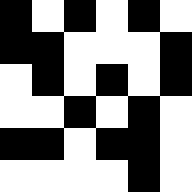[["black", "white", "black", "white", "black", "white"], ["black", "black", "white", "white", "white", "black"], ["white", "black", "white", "black", "white", "black"], ["white", "white", "black", "white", "black", "white"], ["black", "black", "white", "black", "black", "white"], ["white", "white", "white", "white", "black", "white"]]